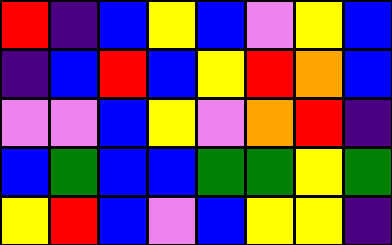[["red", "indigo", "blue", "yellow", "blue", "violet", "yellow", "blue"], ["indigo", "blue", "red", "blue", "yellow", "red", "orange", "blue"], ["violet", "violet", "blue", "yellow", "violet", "orange", "red", "indigo"], ["blue", "green", "blue", "blue", "green", "green", "yellow", "green"], ["yellow", "red", "blue", "violet", "blue", "yellow", "yellow", "indigo"]]